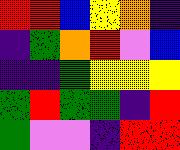[["red", "red", "blue", "yellow", "orange", "indigo"], ["indigo", "green", "orange", "red", "violet", "blue"], ["indigo", "indigo", "green", "yellow", "yellow", "yellow"], ["green", "red", "green", "green", "indigo", "red"], ["green", "violet", "violet", "indigo", "red", "red"]]